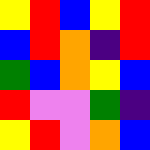[["yellow", "red", "blue", "yellow", "red"], ["blue", "red", "orange", "indigo", "red"], ["green", "blue", "orange", "yellow", "blue"], ["red", "violet", "violet", "green", "indigo"], ["yellow", "red", "violet", "orange", "blue"]]